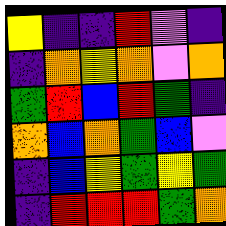[["yellow", "indigo", "indigo", "red", "violet", "indigo"], ["indigo", "orange", "yellow", "orange", "violet", "orange"], ["green", "red", "blue", "red", "green", "indigo"], ["orange", "blue", "orange", "green", "blue", "violet"], ["indigo", "blue", "yellow", "green", "yellow", "green"], ["indigo", "red", "red", "red", "green", "orange"]]